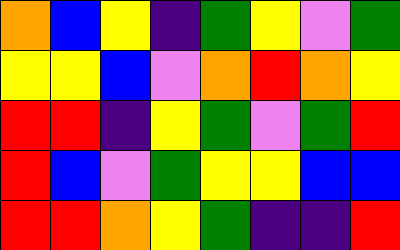[["orange", "blue", "yellow", "indigo", "green", "yellow", "violet", "green"], ["yellow", "yellow", "blue", "violet", "orange", "red", "orange", "yellow"], ["red", "red", "indigo", "yellow", "green", "violet", "green", "red"], ["red", "blue", "violet", "green", "yellow", "yellow", "blue", "blue"], ["red", "red", "orange", "yellow", "green", "indigo", "indigo", "red"]]